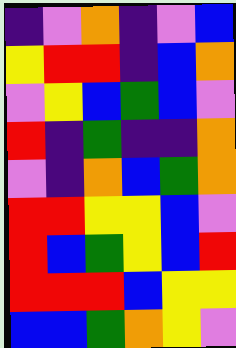[["indigo", "violet", "orange", "indigo", "violet", "blue"], ["yellow", "red", "red", "indigo", "blue", "orange"], ["violet", "yellow", "blue", "green", "blue", "violet"], ["red", "indigo", "green", "indigo", "indigo", "orange"], ["violet", "indigo", "orange", "blue", "green", "orange"], ["red", "red", "yellow", "yellow", "blue", "violet"], ["red", "blue", "green", "yellow", "blue", "red"], ["red", "red", "red", "blue", "yellow", "yellow"], ["blue", "blue", "green", "orange", "yellow", "violet"]]